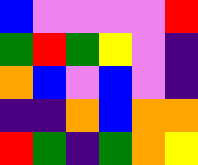[["blue", "violet", "violet", "violet", "violet", "red"], ["green", "red", "green", "yellow", "violet", "indigo"], ["orange", "blue", "violet", "blue", "violet", "indigo"], ["indigo", "indigo", "orange", "blue", "orange", "orange"], ["red", "green", "indigo", "green", "orange", "yellow"]]